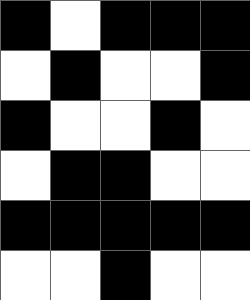[["black", "white", "black", "black", "black"], ["white", "black", "white", "white", "black"], ["black", "white", "white", "black", "white"], ["white", "black", "black", "white", "white"], ["black", "black", "black", "black", "black"], ["white", "white", "black", "white", "white"]]